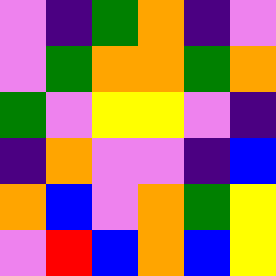[["violet", "indigo", "green", "orange", "indigo", "violet"], ["violet", "green", "orange", "orange", "green", "orange"], ["green", "violet", "yellow", "yellow", "violet", "indigo"], ["indigo", "orange", "violet", "violet", "indigo", "blue"], ["orange", "blue", "violet", "orange", "green", "yellow"], ["violet", "red", "blue", "orange", "blue", "yellow"]]